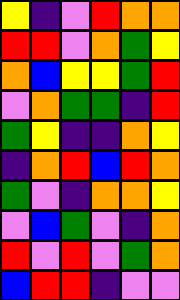[["yellow", "indigo", "violet", "red", "orange", "orange"], ["red", "red", "violet", "orange", "green", "yellow"], ["orange", "blue", "yellow", "yellow", "green", "red"], ["violet", "orange", "green", "green", "indigo", "red"], ["green", "yellow", "indigo", "indigo", "orange", "yellow"], ["indigo", "orange", "red", "blue", "red", "orange"], ["green", "violet", "indigo", "orange", "orange", "yellow"], ["violet", "blue", "green", "violet", "indigo", "orange"], ["red", "violet", "red", "violet", "green", "orange"], ["blue", "red", "red", "indigo", "violet", "violet"]]